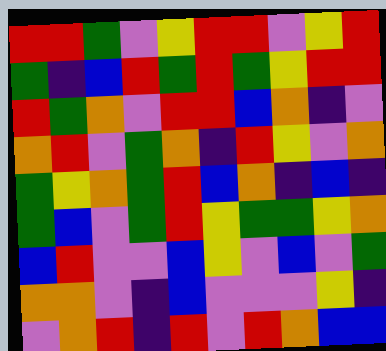[["red", "red", "green", "violet", "yellow", "red", "red", "violet", "yellow", "red"], ["green", "indigo", "blue", "red", "green", "red", "green", "yellow", "red", "red"], ["red", "green", "orange", "violet", "red", "red", "blue", "orange", "indigo", "violet"], ["orange", "red", "violet", "green", "orange", "indigo", "red", "yellow", "violet", "orange"], ["green", "yellow", "orange", "green", "red", "blue", "orange", "indigo", "blue", "indigo"], ["green", "blue", "violet", "green", "red", "yellow", "green", "green", "yellow", "orange"], ["blue", "red", "violet", "violet", "blue", "yellow", "violet", "blue", "violet", "green"], ["orange", "orange", "violet", "indigo", "blue", "violet", "violet", "violet", "yellow", "indigo"], ["violet", "orange", "red", "indigo", "red", "violet", "red", "orange", "blue", "blue"]]